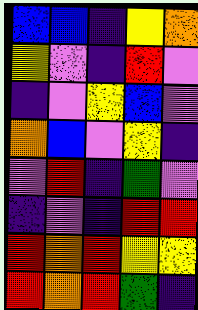[["blue", "blue", "indigo", "yellow", "orange"], ["yellow", "violet", "indigo", "red", "violet"], ["indigo", "violet", "yellow", "blue", "violet"], ["orange", "blue", "violet", "yellow", "indigo"], ["violet", "red", "indigo", "green", "violet"], ["indigo", "violet", "indigo", "red", "red"], ["red", "orange", "red", "yellow", "yellow"], ["red", "orange", "red", "green", "indigo"]]